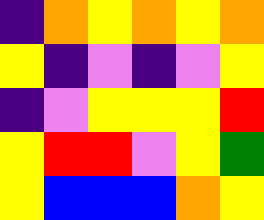[["indigo", "orange", "yellow", "orange", "yellow", "orange"], ["yellow", "indigo", "violet", "indigo", "violet", "yellow"], ["indigo", "violet", "yellow", "yellow", "yellow", "red"], ["yellow", "red", "red", "violet", "yellow", "green"], ["yellow", "blue", "blue", "blue", "orange", "yellow"]]